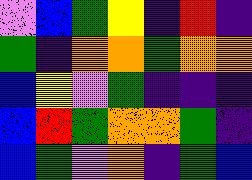[["violet", "blue", "green", "yellow", "indigo", "red", "indigo"], ["green", "indigo", "orange", "orange", "green", "orange", "orange"], ["blue", "yellow", "violet", "green", "indigo", "indigo", "indigo"], ["blue", "red", "green", "orange", "orange", "green", "indigo"], ["blue", "green", "violet", "orange", "indigo", "green", "blue"]]